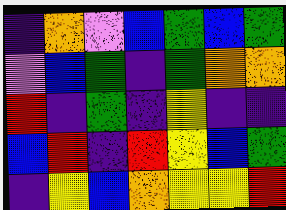[["indigo", "orange", "violet", "blue", "green", "blue", "green"], ["violet", "blue", "green", "indigo", "green", "orange", "orange"], ["red", "indigo", "green", "indigo", "yellow", "indigo", "indigo"], ["blue", "red", "indigo", "red", "yellow", "blue", "green"], ["indigo", "yellow", "blue", "orange", "yellow", "yellow", "red"]]